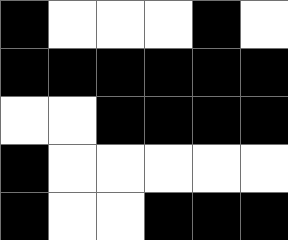[["black", "white", "white", "white", "black", "white"], ["black", "black", "black", "black", "black", "black"], ["white", "white", "black", "black", "black", "black"], ["black", "white", "white", "white", "white", "white"], ["black", "white", "white", "black", "black", "black"]]